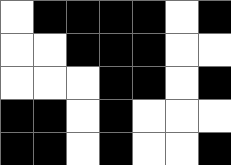[["white", "black", "black", "black", "black", "white", "black"], ["white", "white", "black", "black", "black", "white", "white"], ["white", "white", "white", "black", "black", "white", "black"], ["black", "black", "white", "black", "white", "white", "white"], ["black", "black", "white", "black", "white", "white", "black"]]